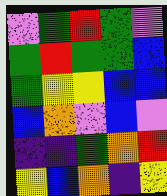[["violet", "green", "red", "green", "violet"], ["green", "red", "green", "green", "blue"], ["green", "yellow", "yellow", "blue", "blue"], ["blue", "orange", "violet", "blue", "violet"], ["indigo", "indigo", "green", "orange", "red"], ["yellow", "blue", "orange", "indigo", "yellow"]]